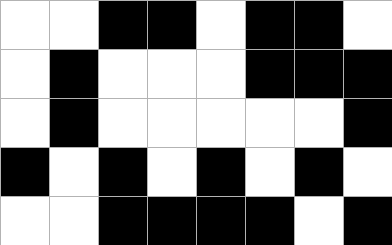[["white", "white", "black", "black", "white", "black", "black", "white"], ["white", "black", "white", "white", "white", "black", "black", "black"], ["white", "black", "white", "white", "white", "white", "white", "black"], ["black", "white", "black", "white", "black", "white", "black", "white"], ["white", "white", "black", "black", "black", "black", "white", "black"]]